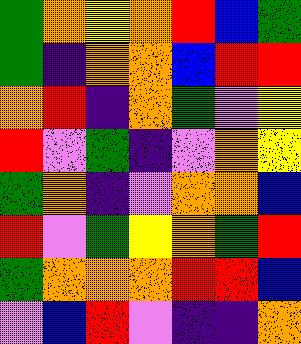[["green", "orange", "yellow", "orange", "red", "blue", "green"], ["green", "indigo", "orange", "orange", "blue", "red", "red"], ["orange", "red", "indigo", "orange", "green", "violet", "yellow"], ["red", "violet", "green", "indigo", "violet", "orange", "yellow"], ["green", "orange", "indigo", "violet", "orange", "orange", "blue"], ["red", "violet", "green", "yellow", "orange", "green", "red"], ["green", "orange", "orange", "orange", "red", "red", "blue"], ["violet", "blue", "red", "violet", "indigo", "indigo", "orange"]]